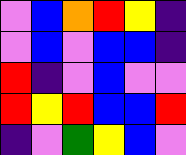[["violet", "blue", "orange", "red", "yellow", "indigo"], ["violet", "blue", "violet", "blue", "blue", "indigo"], ["red", "indigo", "violet", "blue", "violet", "violet"], ["red", "yellow", "red", "blue", "blue", "red"], ["indigo", "violet", "green", "yellow", "blue", "violet"]]